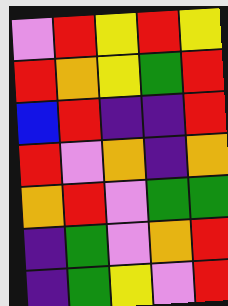[["violet", "red", "yellow", "red", "yellow"], ["red", "orange", "yellow", "green", "red"], ["blue", "red", "indigo", "indigo", "red"], ["red", "violet", "orange", "indigo", "orange"], ["orange", "red", "violet", "green", "green"], ["indigo", "green", "violet", "orange", "red"], ["indigo", "green", "yellow", "violet", "red"]]